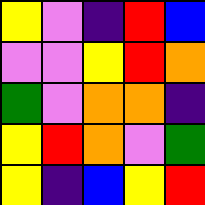[["yellow", "violet", "indigo", "red", "blue"], ["violet", "violet", "yellow", "red", "orange"], ["green", "violet", "orange", "orange", "indigo"], ["yellow", "red", "orange", "violet", "green"], ["yellow", "indigo", "blue", "yellow", "red"]]